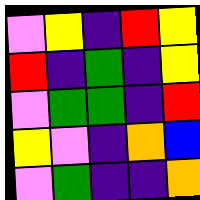[["violet", "yellow", "indigo", "red", "yellow"], ["red", "indigo", "green", "indigo", "yellow"], ["violet", "green", "green", "indigo", "red"], ["yellow", "violet", "indigo", "orange", "blue"], ["violet", "green", "indigo", "indigo", "orange"]]